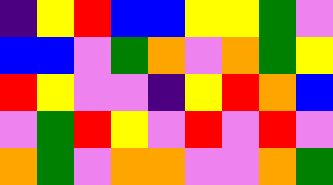[["indigo", "yellow", "red", "blue", "blue", "yellow", "yellow", "green", "violet"], ["blue", "blue", "violet", "green", "orange", "violet", "orange", "green", "yellow"], ["red", "yellow", "violet", "violet", "indigo", "yellow", "red", "orange", "blue"], ["violet", "green", "red", "yellow", "violet", "red", "violet", "red", "violet"], ["orange", "green", "violet", "orange", "orange", "violet", "violet", "orange", "green"]]